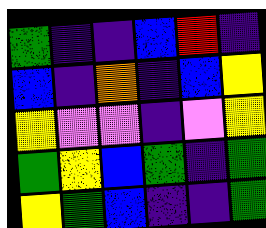[["green", "indigo", "indigo", "blue", "red", "indigo"], ["blue", "indigo", "orange", "indigo", "blue", "yellow"], ["yellow", "violet", "violet", "indigo", "violet", "yellow"], ["green", "yellow", "blue", "green", "indigo", "green"], ["yellow", "green", "blue", "indigo", "indigo", "green"]]